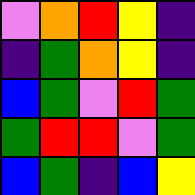[["violet", "orange", "red", "yellow", "indigo"], ["indigo", "green", "orange", "yellow", "indigo"], ["blue", "green", "violet", "red", "green"], ["green", "red", "red", "violet", "green"], ["blue", "green", "indigo", "blue", "yellow"]]